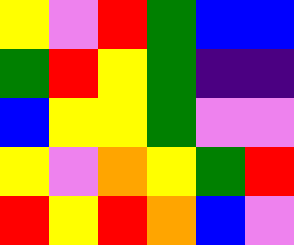[["yellow", "violet", "red", "green", "blue", "blue"], ["green", "red", "yellow", "green", "indigo", "indigo"], ["blue", "yellow", "yellow", "green", "violet", "violet"], ["yellow", "violet", "orange", "yellow", "green", "red"], ["red", "yellow", "red", "orange", "blue", "violet"]]